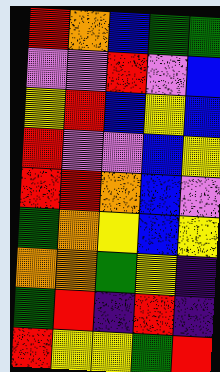[["red", "orange", "blue", "green", "green"], ["violet", "violet", "red", "violet", "blue"], ["yellow", "red", "blue", "yellow", "blue"], ["red", "violet", "violet", "blue", "yellow"], ["red", "red", "orange", "blue", "violet"], ["green", "orange", "yellow", "blue", "yellow"], ["orange", "orange", "green", "yellow", "indigo"], ["green", "red", "indigo", "red", "indigo"], ["red", "yellow", "yellow", "green", "red"]]